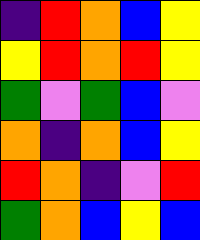[["indigo", "red", "orange", "blue", "yellow"], ["yellow", "red", "orange", "red", "yellow"], ["green", "violet", "green", "blue", "violet"], ["orange", "indigo", "orange", "blue", "yellow"], ["red", "orange", "indigo", "violet", "red"], ["green", "orange", "blue", "yellow", "blue"]]